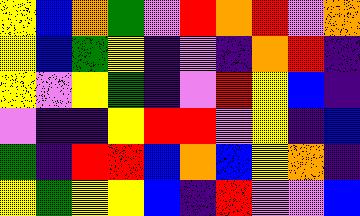[["yellow", "blue", "orange", "green", "violet", "red", "orange", "red", "violet", "orange"], ["yellow", "blue", "green", "yellow", "indigo", "violet", "indigo", "orange", "red", "indigo"], ["yellow", "violet", "yellow", "green", "indigo", "violet", "red", "yellow", "blue", "indigo"], ["violet", "indigo", "indigo", "yellow", "red", "red", "violet", "yellow", "indigo", "blue"], ["green", "indigo", "red", "red", "blue", "orange", "blue", "yellow", "orange", "indigo"], ["yellow", "green", "yellow", "yellow", "blue", "indigo", "red", "violet", "violet", "blue"]]